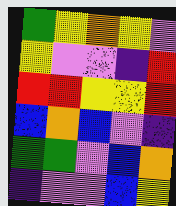[["green", "yellow", "orange", "yellow", "violet"], ["yellow", "violet", "violet", "indigo", "red"], ["red", "red", "yellow", "yellow", "red"], ["blue", "orange", "blue", "violet", "indigo"], ["green", "green", "violet", "blue", "orange"], ["indigo", "violet", "violet", "blue", "yellow"]]